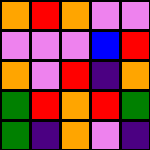[["orange", "red", "orange", "violet", "violet"], ["violet", "violet", "violet", "blue", "red"], ["orange", "violet", "red", "indigo", "orange"], ["green", "red", "orange", "red", "green"], ["green", "indigo", "orange", "violet", "indigo"]]